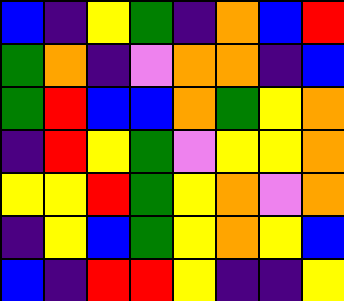[["blue", "indigo", "yellow", "green", "indigo", "orange", "blue", "red"], ["green", "orange", "indigo", "violet", "orange", "orange", "indigo", "blue"], ["green", "red", "blue", "blue", "orange", "green", "yellow", "orange"], ["indigo", "red", "yellow", "green", "violet", "yellow", "yellow", "orange"], ["yellow", "yellow", "red", "green", "yellow", "orange", "violet", "orange"], ["indigo", "yellow", "blue", "green", "yellow", "orange", "yellow", "blue"], ["blue", "indigo", "red", "red", "yellow", "indigo", "indigo", "yellow"]]